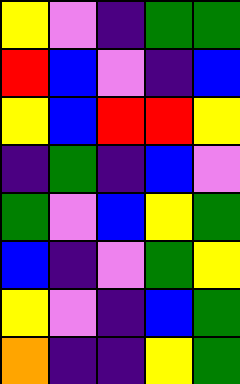[["yellow", "violet", "indigo", "green", "green"], ["red", "blue", "violet", "indigo", "blue"], ["yellow", "blue", "red", "red", "yellow"], ["indigo", "green", "indigo", "blue", "violet"], ["green", "violet", "blue", "yellow", "green"], ["blue", "indigo", "violet", "green", "yellow"], ["yellow", "violet", "indigo", "blue", "green"], ["orange", "indigo", "indigo", "yellow", "green"]]